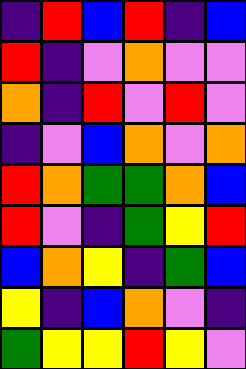[["indigo", "red", "blue", "red", "indigo", "blue"], ["red", "indigo", "violet", "orange", "violet", "violet"], ["orange", "indigo", "red", "violet", "red", "violet"], ["indigo", "violet", "blue", "orange", "violet", "orange"], ["red", "orange", "green", "green", "orange", "blue"], ["red", "violet", "indigo", "green", "yellow", "red"], ["blue", "orange", "yellow", "indigo", "green", "blue"], ["yellow", "indigo", "blue", "orange", "violet", "indigo"], ["green", "yellow", "yellow", "red", "yellow", "violet"]]